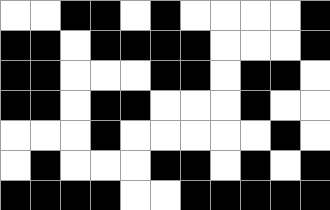[["white", "white", "black", "black", "white", "black", "white", "white", "white", "white", "black"], ["black", "black", "white", "black", "black", "black", "black", "white", "white", "white", "black"], ["black", "black", "white", "white", "white", "black", "black", "white", "black", "black", "white"], ["black", "black", "white", "black", "black", "white", "white", "white", "black", "white", "white"], ["white", "white", "white", "black", "white", "white", "white", "white", "white", "black", "white"], ["white", "black", "white", "white", "white", "black", "black", "white", "black", "white", "black"], ["black", "black", "black", "black", "white", "white", "black", "black", "black", "black", "black"]]